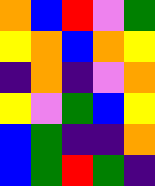[["orange", "blue", "red", "violet", "green"], ["yellow", "orange", "blue", "orange", "yellow"], ["indigo", "orange", "indigo", "violet", "orange"], ["yellow", "violet", "green", "blue", "yellow"], ["blue", "green", "indigo", "indigo", "orange"], ["blue", "green", "red", "green", "indigo"]]